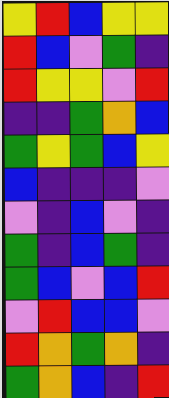[["yellow", "red", "blue", "yellow", "yellow"], ["red", "blue", "violet", "green", "indigo"], ["red", "yellow", "yellow", "violet", "red"], ["indigo", "indigo", "green", "orange", "blue"], ["green", "yellow", "green", "blue", "yellow"], ["blue", "indigo", "indigo", "indigo", "violet"], ["violet", "indigo", "blue", "violet", "indigo"], ["green", "indigo", "blue", "green", "indigo"], ["green", "blue", "violet", "blue", "red"], ["violet", "red", "blue", "blue", "violet"], ["red", "orange", "green", "orange", "indigo"], ["green", "orange", "blue", "indigo", "red"]]